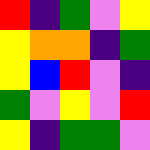[["red", "indigo", "green", "violet", "yellow"], ["yellow", "orange", "orange", "indigo", "green"], ["yellow", "blue", "red", "violet", "indigo"], ["green", "violet", "yellow", "violet", "red"], ["yellow", "indigo", "green", "green", "violet"]]